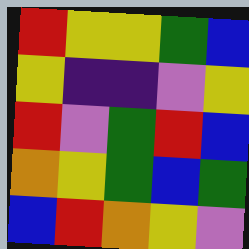[["red", "yellow", "yellow", "green", "blue"], ["yellow", "indigo", "indigo", "violet", "yellow"], ["red", "violet", "green", "red", "blue"], ["orange", "yellow", "green", "blue", "green"], ["blue", "red", "orange", "yellow", "violet"]]